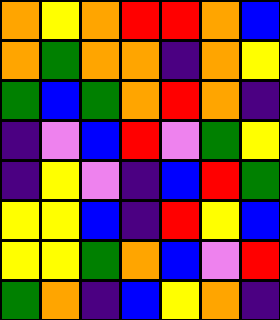[["orange", "yellow", "orange", "red", "red", "orange", "blue"], ["orange", "green", "orange", "orange", "indigo", "orange", "yellow"], ["green", "blue", "green", "orange", "red", "orange", "indigo"], ["indigo", "violet", "blue", "red", "violet", "green", "yellow"], ["indigo", "yellow", "violet", "indigo", "blue", "red", "green"], ["yellow", "yellow", "blue", "indigo", "red", "yellow", "blue"], ["yellow", "yellow", "green", "orange", "blue", "violet", "red"], ["green", "orange", "indigo", "blue", "yellow", "orange", "indigo"]]